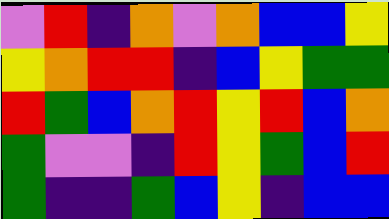[["violet", "red", "indigo", "orange", "violet", "orange", "blue", "blue", "yellow"], ["yellow", "orange", "red", "red", "indigo", "blue", "yellow", "green", "green"], ["red", "green", "blue", "orange", "red", "yellow", "red", "blue", "orange"], ["green", "violet", "violet", "indigo", "red", "yellow", "green", "blue", "red"], ["green", "indigo", "indigo", "green", "blue", "yellow", "indigo", "blue", "blue"]]